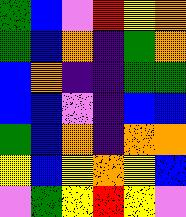[["green", "blue", "violet", "red", "yellow", "orange"], ["green", "blue", "orange", "indigo", "green", "orange"], ["blue", "orange", "indigo", "indigo", "green", "green"], ["blue", "blue", "violet", "indigo", "blue", "blue"], ["green", "blue", "orange", "indigo", "orange", "orange"], ["yellow", "blue", "yellow", "orange", "yellow", "blue"], ["violet", "green", "yellow", "red", "yellow", "violet"]]